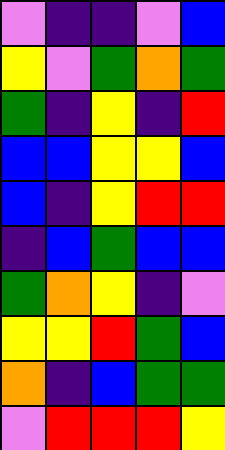[["violet", "indigo", "indigo", "violet", "blue"], ["yellow", "violet", "green", "orange", "green"], ["green", "indigo", "yellow", "indigo", "red"], ["blue", "blue", "yellow", "yellow", "blue"], ["blue", "indigo", "yellow", "red", "red"], ["indigo", "blue", "green", "blue", "blue"], ["green", "orange", "yellow", "indigo", "violet"], ["yellow", "yellow", "red", "green", "blue"], ["orange", "indigo", "blue", "green", "green"], ["violet", "red", "red", "red", "yellow"]]